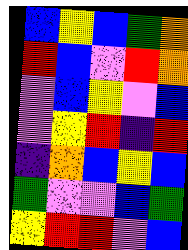[["blue", "yellow", "blue", "green", "orange"], ["red", "blue", "violet", "red", "orange"], ["violet", "blue", "yellow", "violet", "blue"], ["violet", "yellow", "red", "indigo", "red"], ["indigo", "orange", "blue", "yellow", "blue"], ["green", "violet", "violet", "blue", "green"], ["yellow", "red", "red", "violet", "blue"]]